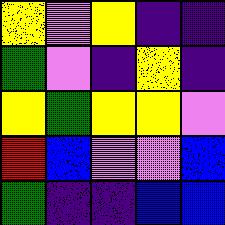[["yellow", "violet", "yellow", "indigo", "indigo"], ["green", "violet", "indigo", "yellow", "indigo"], ["yellow", "green", "yellow", "yellow", "violet"], ["red", "blue", "violet", "violet", "blue"], ["green", "indigo", "indigo", "blue", "blue"]]